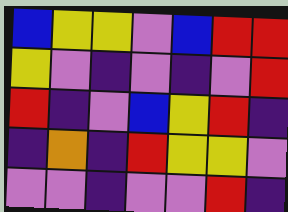[["blue", "yellow", "yellow", "violet", "blue", "red", "red"], ["yellow", "violet", "indigo", "violet", "indigo", "violet", "red"], ["red", "indigo", "violet", "blue", "yellow", "red", "indigo"], ["indigo", "orange", "indigo", "red", "yellow", "yellow", "violet"], ["violet", "violet", "indigo", "violet", "violet", "red", "indigo"]]